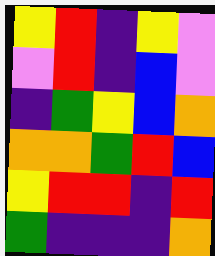[["yellow", "red", "indigo", "yellow", "violet"], ["violet", "red", "indigo", "blue", "violet"], ["indigo", "green", "yellow", "blue", "orange"], ["orange", "orange", "green", "red", "blue"], ["yellow", "red", "red", "indigo", "red"], ["green", "indigo", "indigo", "indigo", "orange"]]